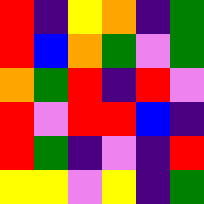[["red", "indigo", "yellow", "orange", "indigo", "green"], ["red", "blue", "orange", "green", "violet", "green"], ["orange", "green", "red", "indigo", "red", "violet"], ["red", "violet", "red", "red", "blue", "indigo"], ["red", "green", "indigo", "violet", "indigo", "red"], ["yellow", "yellow", "violet", "yellow", "indigo", "green"]]